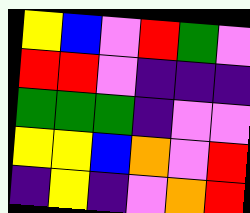[["yellow", "blue", "violet", "red", "green", "violet"], ["red", "red", "violet", "indigo", "indigo", "indigo"], ["green", "green", "green", "indigo", "violet", "violet"], ["yellow", "yellow", "blue", "orange", "violet", "red"], ["indigo", "yellow", "indigo", "violet", "orange", "red"]]